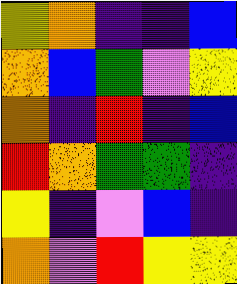[["yellow", "orange", "indigo", "indigo", "blue"], ["orange", "blue", "green", "violet", "yellow"], ["orange", "indigo", "red", "indigo", "blue"], ["red", "orange", "green", "green", "indigo"], ["yellow", "indigo", "violet", "blue", "indigo"], ["orange", "violet", "red", "yellow", "yellow"]]